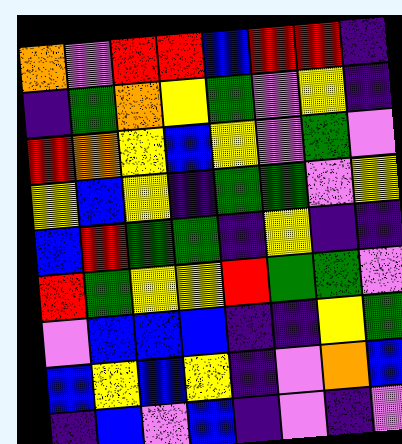[["orange", "violet", "red", "red", "blue", "red", "red", "indigo"], ["indigo", "green", "orange", "yellow", "green", "violet", "yellow", "indigo"], ["red", "orange", "yellow", "blue", "yellow", "violet", "green", "violet"], ["yellow", "blue", "yellow", "indigo", "green", "green", "violet", "yellow"], ["blue", "red", "green", "green", "indigo", "yellow", "indigo", "indigo"], ["red", "green", "yellow", "yellow", "red", "green", "green", "violet"], ["violet", "blue", "blue", "blue", "indigo", "indigo", "yellow", "green"], ["blue", "yellow", "blue", "yellow", "indigo", "violet", "orange", "blue"], ["indigo", "blue", "violet", "blue", "indigo", "violet", "indigo", "violet"]]